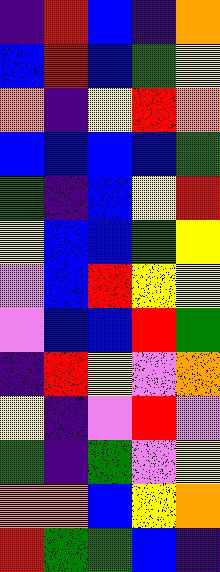[["indigo", "red", "blue", "indigo", "orange"], ["blue", "red", "blue", "green", "yellow"], ["orange", "indigo", "yellow", "red", "orange"], ["blue", "blue", "blue", "blue", "green"], ["green", "indigo", "blue", "yellow", "red"], ["yellow", "blue", "blue", "green", "yellow"], ["violet", "blue", "red", "yellow", "yellow"], ["violet", "blue", "blue", "red", "green"], ["indigo", "red", "yellow", "violet", "orange"], ["yellow", "indigo", "violet", "red", "violet"], ["green", "indigo", "green", "violet", "yellow"], ["orange", "orange", "blue", "yellow", "orange"], ["red", "green", "green", "blue", "indigo"]]